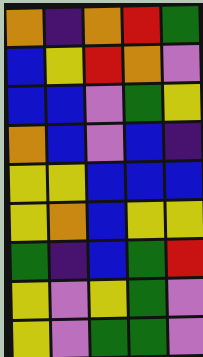[["orange", "indigo", "orange", "red", "green"], ["blue", "yellow", "red", "orange", "violet"], ["blue", "blue", "violet", "green", "yellow"], ["orange", "blue", "violet", "blue", "indigo"], ["yellow", "yellow", "blue", "blue", "blue"], ["yellow", "orange", "blue", "yellow", "yellow"], ["green", "indigo", "blue", "green", "red"], ["yellow", "violet", "yellow", "green", "violet"], ["yellow", "violet", "green", "green", "violet"]]